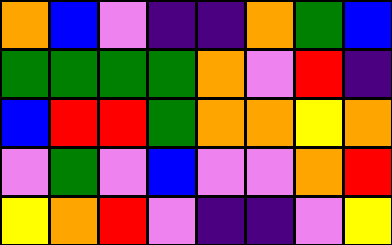[["orange", "blue", "violet", "indigo", "indigo", "orange", "green", "blue"], ["green", "green", "green", "green", "orange", "violet", "red", "indigo"], ["blue", "red", "red", "green", "orange", "orange", "yellow", "orange"], ["violet", "green", "violet", "blue", "violet", "violet", "orange", "red"], ["yellow", "orange", "red", "violet", "indigo", "indigo", "violet", "yellow"]]